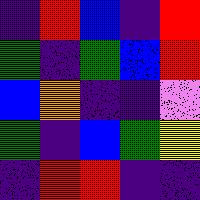[["indigo", "red", "blue", "indigo", "red"], ["green", "indigo", "green", "blue", "red"], ["blue", "orange", "indigo", "indigo", "violet"], ["green", "indigo", "blue", "green", "yellow"], ["indigo", "red", "red", "indigo", "indigo"]]